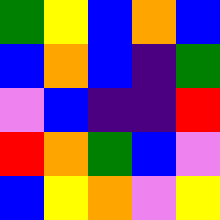[["green", "yellow", "blue", "orange", "blue"], ["blue", "orange", "blue", "indigo", "green"], ["violet", "blue", "indigo", "indigo", "red"], ["red", "orange", "green", "blue", "violet"], ["blue", "yellow", "orange", "violet", "yellow"]]